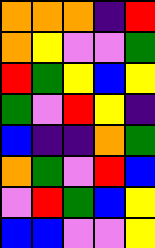[["orange", "orange", "orange", "indigo", "red"], ["orange", "yellow", "violet", "violet", "green"], ["red", "green", "yellow", "blue", "yellow"], ["green", "violet", "red", "yellow", "indigo"], ["blue", "indigo", "indigo", "orange", "green"], ["orange", "green", "violet", "red", "blue"], ["violet", "red", "green", "blue", "yellow"], ["blue", "blue", "violet", "violet", "yellow"]]